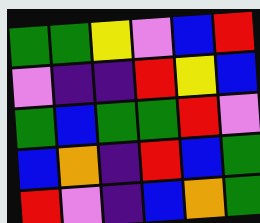[["green", "green", "yellow", "violet", "blue", "red"], ["violet", "indigo", "indigo", "red", "yellow", "blue"], ["green", "blue", "green", "green", "red", "violet"], ["blue", "orange", "indigo", "red", "blue", "green"], ["red", "violet", "indigo", "blue", "orange", "green"]]